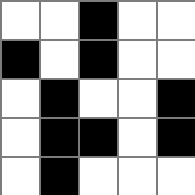[["white", "white", "black", "white", "white"], ["black", "white", "black", "white", "white"], ["white", "black", "white", "white", "black"], ["white", "black", "black", "white", "black"], ["white", "black", "white", "white", "white"]]